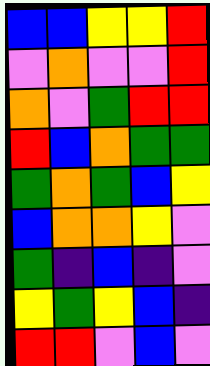[["blue", "blue", "yellow", "yellow", "red"], ["violet", "orange", "violet", "violet", "red"], ["orange", "violet", "green", "red", "red"], ["red", "blue", "orange", "green", "green"], ["green", "orange", "green", "blue", "yellow"], ["blue", "orange", "orange", "yellow", "violet"], ["green", "indigo", "blue", "indigo", "violet"], ["yellow", "green", "yellow", "blue", "indigo"], ["red", "red", "violet", "blue", "violet"]]